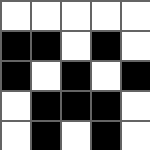[["white", "white", "white", "white", "white"], ["black", "black", "white", "black", "white"], ["black", "white", "black", "white", "black"], ["white", "black", "black", "black", "white"], ["white", "black", "white", "black", "white"]]